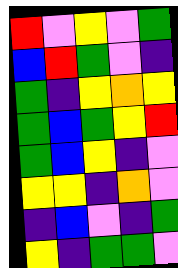[["red", "violet", "yellow", "violet", "green"], ["blue", "red", "green", "violet", "indigo"], ["green", "indigo", "yellow", "orange", "yellow"], ["green", "blue", "green", "yellow", "red"], ["green", "blue", "yellow", "indigo", "violet"], ["yellow", "yellow", "indigo", "orange", "violet"], ["indigo", "blue", "violet", "indigo", "green"], ["yellow", "indigo", "green", "green", "violet"]]